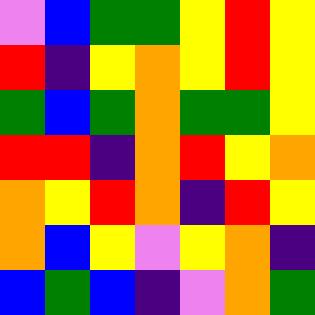[["violet", "blue", "green", "green", "yellow", "red", "yellow"], ["red", "indigo", "yellow", "orange", "yellow", "red", "yellow"], ["green", "blue", "green", "orange", "green", "green", "yellow"], ["red", "red", "indigo", "orange", "red", "yellow", "orange"], ["orange", "yellow", "red", "orange", "indigo", "red", "yellow"], ["orange", "blue", "yellow", "violet", "yellow", "orange", "indigo"], ["blue", "green", "blue", "indigo", "violet", "orange", "green"]]